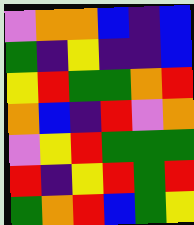[["violet", "orange", "orange", "blue", "indigo", "blue"], ["green", "indigo", "yellow", "indigo", "indigo", "blue"], ["yellow", "red", "green", "green", "orange", "red"], ["orange", "blue", "indigo", "red", "violet", "orange"], ["violet", "yellow", "red", "green", "green", "green"], ["red", "indigo", "yellow", "red", "green", "red"], ["green", "orange", "red", "blue", "green", "yellow"]]